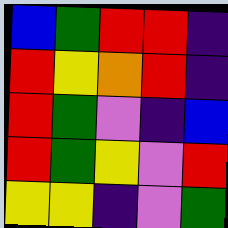[["blue", "green", "red", "red", "indigo"], ["red", "yellow", "orange", "red", "indigo"], ["red", "green", "violet", "indigo", "blue"], ["red", "green", "yellow", "violet", "red"], ["yellow", "yellow", "indigo", "violet", "green"]]